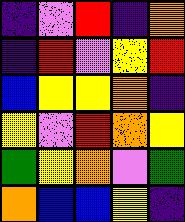[["indigo", "violet", "red", "indigo", "orange"], ["indigo", "red", "violet", "yellow", "red"], ["blue", "yellow", "yellow", "orange", "indigo"], ["yellow", "violet", "red", "orange", "yellow"], ["green", "yellow", "orange", "violet", "green"], ["orange", "blue", "blue", "yellow", "indigo"]]